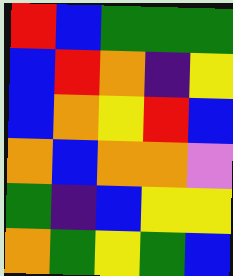[["red", "blue", "green", "green", "green"], ["blue", "red", "orange", "indigo", "yellow"], ["blue", "orange", "yellow", "red", "blue"], ["orange", "blue", "orange", "orange", "violet"], ["green", "indigo", "blue", "yellow", "yellow"], ["orange", "green", "yellow", "green", "blue"]]